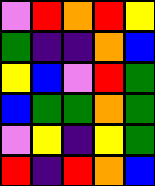[["violet", "red", "orange", "red", "yellow"], ["green", "indigo", "indigo", "orange", "blue"], ["yellow", "blue", "violet", "red", "green"], ["blue", "green", "green", "orange", "green"], ["violet", "yellow", "indigo", "yellow", "green"], ["red", "indigo", "red", "orange", "blue"]]